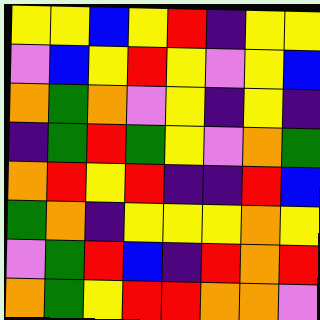[["yellow", "yellow", "blue", "yellow", "red", "indigo", "yellow", "yellow"], ["violet", "blue", "yellow", "red", "yellow", "violet", "yellow", "blue"], ["orange", "green", "orange", "violet", "yellow", "indigo", "yellow", "indigo"], ["indigo", "green", "red", "green", "yellow", "violet", "orange", "green"], ["orange", "red", "yellow", "red", "indigo", "indigo", "red", "blue"], ["green", "orange", "indigo", "yellow", "yellow", "yellow", "orange", "yellow"], ["violet", "green", "red", "blue", "indigo", "red", "orange", "red"], ["orange", "green", "yellow", "red", "red", "orange", "orange", "violet"]]